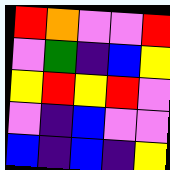[["red", "orange", "violet", "violet", "red"], ["violet", "green", "indigo", "blue", "yellow"], ["yellow", "red", "yellow", "red", "violet"], ["violet", "indigo", "blue", "violet", "violet"], ["blue", "indigo", "blue", "indigo", "yellow"]]